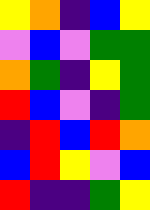[["yellow", "orange", "indigo", "blue", "yellow"], ["violet", "blue", "violet", "green", "green"], ["orange", "green", "indigo", "yellow", "green"], ["red", "blue", "violet", "indigo", "green"], ["indigo", "red", "blue", "red", "orange"], ["blue", "red", "yellow", "violet", "blue"], ["red", "indigo", "indigo", "green", "yellow"]]